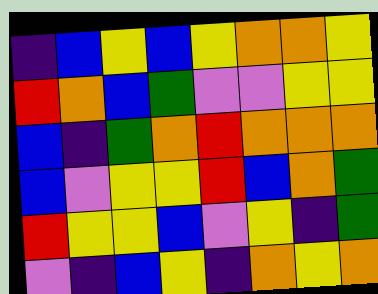[["indigo", "blue", "yellow", "blue", "yellow", "orange", "orange", "yellow"], ["red", "orange", "blue", "green", "violet", "violet", "yellow", "yellow"], ["blue", "indigo", "green", "orange", "red", "orange", "orange", "orange"], ["blue", "violet", "yellow", "yellow", "red", "blue", "orange", "green"], ["red", "yellow", "yellow", "blue", "violet", "yellow", "indigo", "green"], ["violet", "indigo", "blue", "yellow", "indigo", "orange", "yellow", "orange"]]